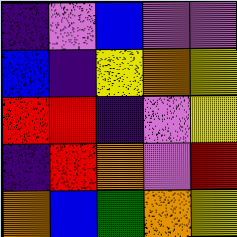[["indigo", "violet", "blue", "violet", "violet"], ["blue", "indigo", "yellow", "orange", "yellow"], ["red", "red", "indigo", "violet", "yellow"], ["indigo", "red", "orange", "violet", "red"], ["orange", "blue", "green", "orange", "yellow"]]